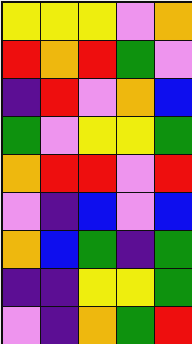[["yellow", "yellow", "yellow", "violet", "orange"], ["red", "orange", "red", "green", "violet"], ["indigo", "red", "violet", "orange", "blue"], ["green", "violet", "yellow", "yellow", "green"], ["orange", "red", "red", "violet", "red"], ["violet", "indigo", "blue", "violet", "blue"], ["orange", "blue", "green", "indigo", "green"], ["indigo", "indigo", "yellow", "yellow", "green"], ["violet", "indigo", "orange", "green", "red"]]